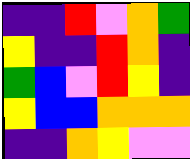[["indigo", "indigo", "red", "violet", "orange", "green"], ["yellow", "indigo", "indigo", "red", "orange", "indigo"], ["green", "blue", "violet", "red", "yellow", "indigo"], ["yellow", "blue", "blue", "orange", "orange", "orange"], ["indigo", "indigo", "orange", "yellow", "violet", "violet"]]